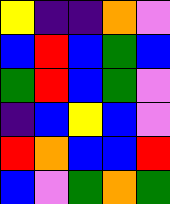[["yellow", "indigo", "indigo", "orange", "violet"], ["blue", "red", "blue", "green", "blue"], ["green", "red", "blue", "green", "violet"], ["indigo", "blue", "yellow", "blue", "violet"], ["red", "orange", "blue", "blue", "red"], ["blue", "violet", "green", "orange", "green"]]